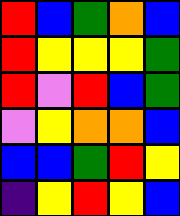[["red", "blue", "green", "orange", "blue"], ["red", "yellow", "yellow", "yellow", "green"], ["red", "violet", "red", "blue", "green"], ["violet", "yellow", "orange", "orange", "blue"], ["blue", "blue", "green", "red", "yellow"], ["indigo", "yellow", "red", "yellow", "blue"]]